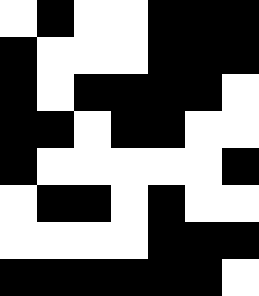[["white", "black", "white", "white", "black", "black", "black"], ["black", "white", "white", "white", "black", "black", "black"], ["black", "white", "black", "black", "black", "black", "white"], ["black", "black", "white", "black", "black", "white", "white"], ["black", "white", "white", "white", "white", "white", "black"], ["white", "black", "black", "white", "black", "white", "white"], ["white", "white", "white", "white", "black", "black", "black"], ["black", "black", "black", "black", "black", "black", "white"]]